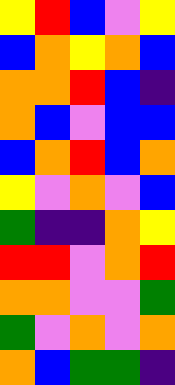[["yellow", "red", "blue", "violet", "yellow"], ["blue", "orange", "yellow", "orange", "blue"], ["orange", "orange", "red", "blue", "indigo"], ["orange", "blue", "violet", "blue", "blue"], ["blue", "orange", "red", "blue", "orange"], ["yellow", "violet", "orange", "violet", "blue"], ["green", "indigo", "indigo", "orange", "yellow"], ["red", "red", "violet", "orange", "red"], ["orange", "orange", "violet", "violet", "green"], ["green", "violet", "orange", "violet", "orange"], ["orange", "blue", "green", "green", "indigo"]]